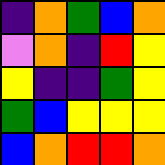[["indigo", "orange", "green", "blue", "orange"], ["violet", "orange", "indigo", "red", "yellow"], ["yellow", "indigo", "indigo", "green", "yellow"], ["green", "blue", "yellow", "yellow", "yellow"], ["blue", "orange", "red", "red", "orange"]]